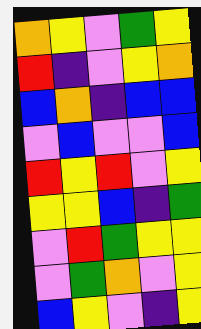[["orange", "yellow", "violet", "green", "yellow"], ["red", "indigo", "violet", "yellow", "orange"], ["blue", "orange", "indigo", "blue", "blue"], ["violet", "blue", "violet", "violet", "blue"], ["red", "yellow", "red", "violet", "yellow"], ["yellow", "yellow", "blue", "indigo", "green"], ["violet", "red", "green", "yellow", "yellow"], ["violet", "green", "orange", "violet", "yellow"], ["blue", "yellow", "violet", "indigo", "yellow"]]